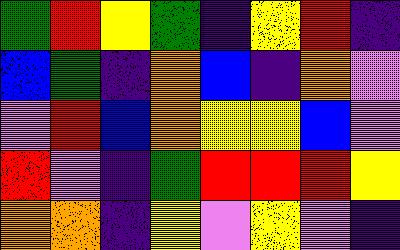[["green", "red", "yellow", "green", "indigo", "yellow", "red", "indigo"], ["blue", "green", "indigo", "orange", "blue", "indigo", "orange", "violet"], ["violet", "red", "blue", "orange", "yellow", "yellow", "blue", "violet"], ["red", "violet", "indigo", "green", "red", "red", "red", "yellow"], ["orange", "orange", "indigo", "yellow", "violet", "yellow", "violet", "indigo"]]